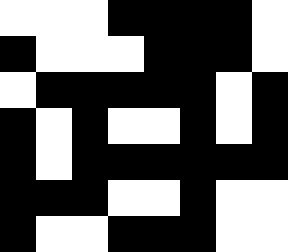[["white", "white", "white", "black", "black", "black", "black", "white"], ["black", "white", "white", "white", "black", "black", "black", "white"], ["white", "black", "black", "black", "black", "black", "white", "black"], ["black", "white", "black", "white", "white", "black", "white", "black"], ["black", "white", "black", "black", "black", "black", "black", "black"], ["black", "black", "black", "white", "white", "black", "white", "white"], ["black", "white", "white", "black", "black", "black", "white", "white"]]